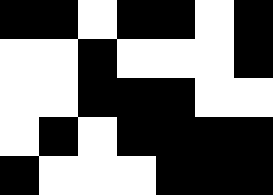[["black", "black", "white", "black", "black", "white", "black"], ["white", "white", "black", "white", "white", "white", "black"], ["white", "white", "black", "black", "black", "white", "white"], ["white", "black", "white", "black", "black", "black", "black"], ["black", "white", "white", "white", "black", "black", "black"]]